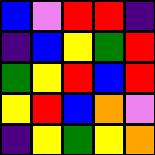[["blue", "violet", "red", "red", "indigo"], ["indigo", "blue", "yellow", "green", "red"], ["green", "yellow", "red", "blue", "red"], ["yellow", "red", "blue", "orange", "violet"], ["indigo", "yellow", "green", "yellow", "orange"]]